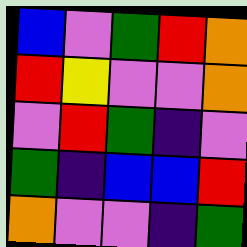[["blue", "violet", "green", "red", "orange"], ["red", "yellow", "violet", "violet", "orange"], ["violet", "red", "green", "indigo", "violet"], ["green", "indigo", "blue", "blue", "red"], ["orange", "violet", "violet", "indigo", "green"]]